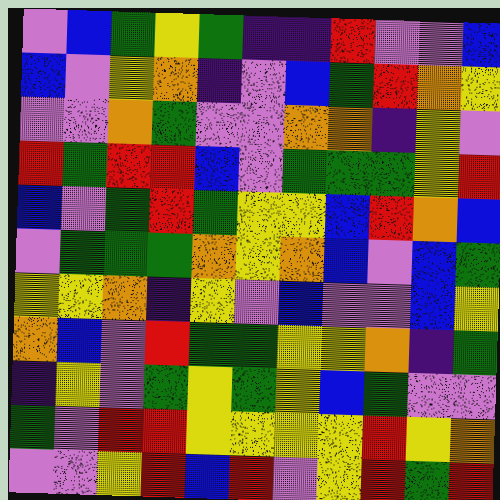[["violet", "blue", "green", "yellow", "green", "indigo", "indigo", "red", "violet", "violet", "blue"], ["blue", "violet", "yellow", "orange", "indigo", "violet", "blue", "green", "red", "orange", "yellow"], ["violet", "violet", "orange", "green", "violet", "violet", "orange", "orange", "indigo", "yellow", "violet"], ["red", "green", "red", "red", "blue", "violet", "green", "green", "green", "yellow", "red"], ["blue", "violet", "green", "red", "green", "yellow", "yellow", "blue", "red", "orange", "blue"], ["violet", "green", "green", "green", "orange", "yellow", "orange", "blue", "violet", "blue", "green"], ["yellow", "yellow", "orange", "indigo", "yellow", "violet", "blue", "violet", "violet", "blue", "yellow"], ["orange", "blue", "violet", "red", "green", "green", "yellow", "yellow", "orange", "indigo", "green"], ["indigo", "yellow", "violet", "green", "yellow", "green", "yellow", "blue", "green", "violet", "violet"], ["green", "violet", "red", "red", "yellow", "yellow", "yellow", "yellow", "red", "yellow", "orange"], ["violet", "violet", "yellow", "red", "blue", "red", "violet", "yellow", "red", "green", "red"]]